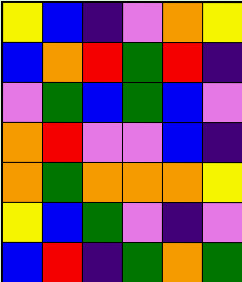[["yellow", "blue", "indigo", "violet", "orange", "yellow"], ["blue", "orange", "red", "green", "red", "indigo"], ["violet", "green", "blue", "green", "blue", "violet"], ["orange", "red", "violet", "violet", "blue", "indigo"], ["orange", "green", "orange", "orange", "orange", "yellow"], ["yellow", "blue", "green", "violet", "indigo", "violet"], ["blue", "red", "indigo", "green", "orange", "green"]]